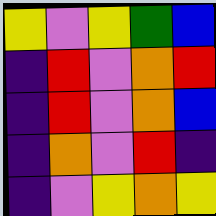[["yellow", "violet", "yellow", "green", "blue"], ["indigo", "red", "violet", "orange", "red"], ["indigo", "red", "violet", "orange", "blue"], ["indigo", "orange", "violet", "red", "indigo"], ["indigo", "violet", "yellow", "orange", "yellow"]]